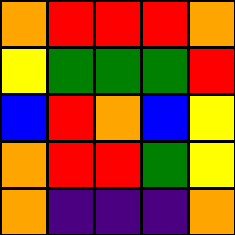[["orange", "red", "red", "red", "orange"], ["yellow", "green", "green", "green", "red"], ["blue", "red", "orange", "blue", "yellow"], ["orange", "red", "red", "green", "yellow"], ["orange", "indigo", "indigo", "indigo", "orange"]]